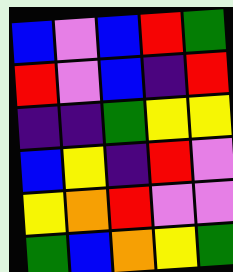[["blue", "violet", "blue", "red", "green"], ["red", "violet", "blue", "indigo", "red"], ["indigo", "indigo", "green", "yellow", "yellow"], ["blue", "yellow", "indigo", "red", "violet"], ["yellow", "orange", "red", "violet", "violet"], ["green", "blue", "orange", "yellow", "green"]]